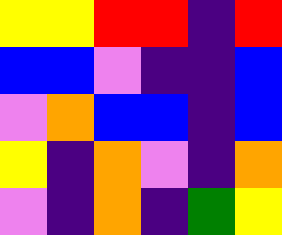[["yellow", "yellow", "red", "red", "indigo", "red"], ["blue", "blue", "violet", "indigo", "indigo", "blue"], ["violet", "orange", "blue", "blue", "indigo", "blue"], ["yellow", "indigo", "orange", "violet", "indigo", "orange"], ["violet", "indigo", "orange", "indigo", "green", "yellow"]]